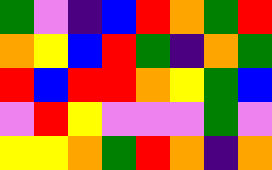[["green", "violet", "indigo", "blue", "red", "orange", "green", "red"], ["orange", "yellow", "blue", "red", "green", "indigo", "orange", "green"], ["red", "blue", "red", "red", "orange", "yellow", "green", "blue"], ["violet", "red", "yellow", "violet", "violet", "violet", "green", "violet"], ["yellow", "yellow", "orange", "green", "red", "orange", "indigo", "orange"]]